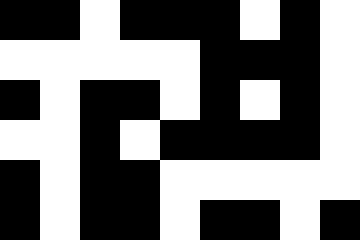[["black", "black", "white", "black", "black", "black", "white", "black", "white"], ["white", "white", "white", "white", "white", "black", "black", "black", "white"], ["black", "white", "black", "black", "white", "black", "white", "black", "white"], ["white", "white", "black", "white", "black", "black", "black", "black", "white"], ["black", "white", "black", "black", "white", "white", "white", "white", "white"], ["black", "white", "black", "black", "white", "black", "black", "white", "black"]]